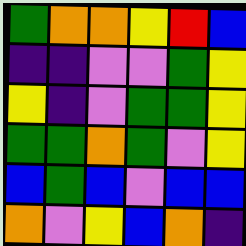[["green", "orange", "orange", "yellow", "red", "blue"], ["indigo", "indigo", "violet", "violet", "green", "yellow"], ["yellow", "indigo", "violet", "green", "green", "yellow"], ["green", "green", "orange", "green", "violet", "yellow"], ["blue", "green", "blue", "violet", "blue", "blue"], ["orange", "violet", "yellow", "blue", "orange", "indigo"]]